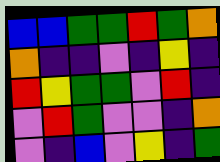[["blue", "blue", "green", "green", "red", "green", "orange"], ["orange", "indigo", "indigo", "violet", "indigo", "yellow", "indigo"], ["red", "yellow", "green", "green", "violet", "red", "indigo"], ["violet", "red", "green", "violet", "violet", "indigo", "orange"], ["violet", "indigo", "blue", "violet", "yellow", "indigo", "green"]]